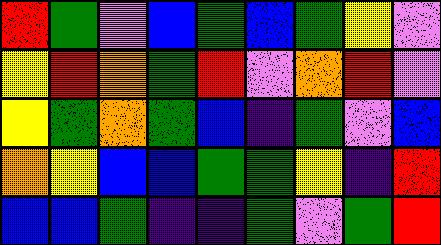[["red", "green", "violet", "blue", "green", "blue", "green", "yellow", "violet"], ["yellow", "red", "orange", "green", "red", "violet", "orange", "red", "violet"], ["yellow", "green", "orange", "green", "blue", "indigo", "green", "violet", "blue"], ["orange", "yellow", "blue", "blue", "green", "green", "yellow", "indigo", "red"], ["blue", "blue", "green", "indigo", "indigo", "green", "violet", "green", "red"]]